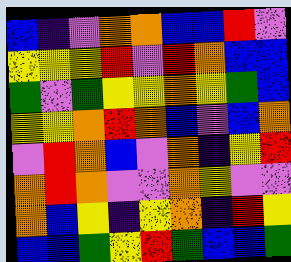[["blue", "indigo", "violet", "orange", "orange", "blue", "blue", "red", "violet"], ["yellow", "yellow", "yellow", "red", "violet", "red", "orange", "blue", "blue"], ["green", "violet", "green", "yellow", "yellow", "orange", "yellow", "green", "blue"], ["yellow", "yellow", "orange", "red", "orange", "blue", "violet", "blue", "orange"], ["violet", "red", "orange", "blue", "violet", "orange", "indigo", "yellow", "red"], ["orange", "red", "orange", "violet", "violet", "orange", "yellow", "violet", "violet"], ["orange", "blue", "yellow", "indigo", "yellow", "orange", "indigo", "red", "yellow"], ["blue", "blue", "green", "yellow", "red", "green", "blue", "blue", "green"]]